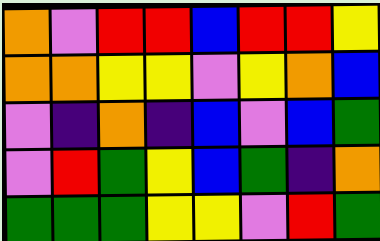[["orange", "violet", "red", "red", "blue", "red", "red", "yellow"], ["orange", "orange", "yellow", "yellow", "violet", "yellow", "orange", "blue"], ["violet", "indigo", "orange", "indigo", "blue", "violet", "blue", "green"], ["violet", "red", "green", "yellow", "blue", "green", "indigo", "orange"], ["green", "green", "green", "yellow", "yellow", "violet", "red", "green"]]